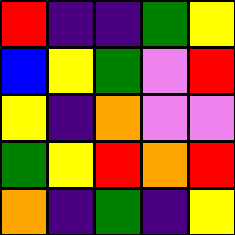[["red", "indigo", "indigo", "green", "yellow"], ["blue", "yellow", "green", "violet", "red"], ["yellow", "indigo", "orange", "violet", "violet"], ["green", "yellow", "red", "orange", "red"], ["orange", "indigo", "green", "indigo", "yellow"]]